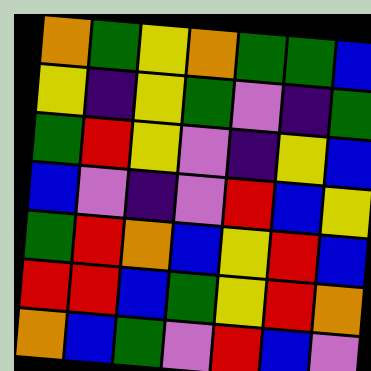[["orange", "green", "yellow", "orange", "green", "green", "blue"], ["yellow", "indigo", "yellow", "green", "violet", "indigo", "green"], ["green", "red", "yellow", "violet", "indigo", "yellow", "blue"], ["blue", "violet", "indigo", "violet", "red", "blue", "yellow"], ["green", "red", "orange", "blue", "yellow", "red", "blue"], ["red", "red", "blue", "green", "yellow", "red", "orange"], ["orange", "blue", "green", "violet", "red", "blue", "violet"]]